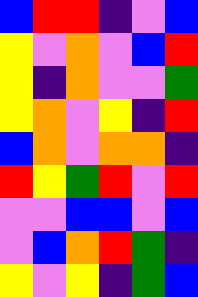[["blue", "red", "red", "indigo", "violet", "blue"], ["yellow", "violet", "orange", "violet", "blue", "red"], ["yellow", "indigo", "orange", "violet", "violet", "green"], ["yellow", "orange", "violet", "yellow", "indigo", "red"], ["blue", "orange", "violet", "orange", "orange", "indigo"], ["red", "yellow", "green", "red", "violet", "red"], ["violet", "violet", "blue", "blue", "violet", "blue"], ["violet", "blue", "orange", "red", "green", "indigo"], ["yellow", "violet", "yellow", "indigo", "green", "blue"]]